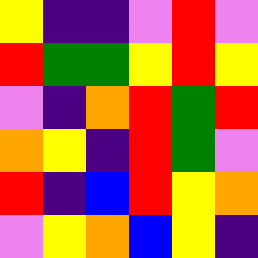[["yellow", "indigo", "indigo", "violet", "red", "violet"], ["red", "green", "green", "yellow", "red", "yellow"], ["violet", "indigo", "orange", "red", "green", "red"], ["orange", "yellow", "indigo", "red", "green", "violet"], ["red", "indigo", "blue", "red", "yellow", "orange"], ["violet", "yellow", "orange", "blue", "yellow", "indigo"]]